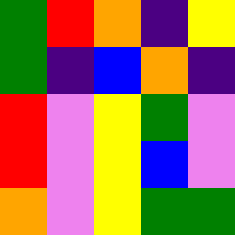[["green", "red", "orange", "indigo", "yellow"], ["green", "indigo", "blue", "orange", "indigo"], ["red", "violet", "yellow", "green", "violet"], ["red", "violet", "yellow", "blue", "violet"], ["orange", "violet", "yellow", "green", "green"]]